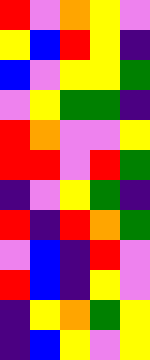[["red", "violet", "orange", "yellow", "violet"], ["yellow", "blue", "red", "yellow", "indigo"], ["blue", "violet", "yellow", "yellow", "green"], ["violet", "yellow", "green", "green", "indigo"], ["red", "orange", "violet", "violet", "yellow"], ["red", "red", "violet", "red", "green"], ["indigo", "violet", "yellow", "green", "indigo"], ["red", "indigo", "red", "orange", "green"], ["violet", "blue", "indigo", "red", "violet"], ["red", "blue", "indigo", "yellow", "violet"], ["indigo", "yellow", "orange", "green", "yellow"], ["indigo", "blue", "yellow", "violet", "yellow"]]